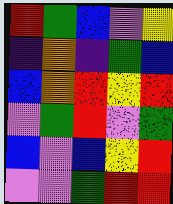[["red", "green", "blue", "violet", "yellow"], ["indigo", "orange", "indigo", "green", "blue"], ["blue", "orange", "red", "yellow", "red"], ["violet", "green", "red", "violet", "green"], ["blue", "violet", "blue", "yellow", "red"], ["violet", "violet", "green", "red", "red"]]